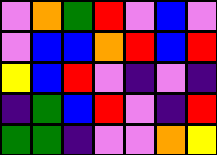[["violet", "orange", "green", "red", "violet", "blue", "violet"], ["violet", "blue", "blue", "orange", "red", "blue", "red"], ["yellow", "blue", "red", "violet", "indigo", "violet", "indigo"], ["indigo", "green", "blue", "red", "violet", "indigo", "red"], ["green", "green", "indigo", "violet", "violet", "orange", "yellow"]]